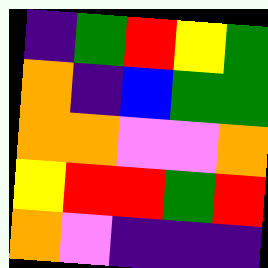[["indigo", "green", "red", "yellow", "green"], ["orange", "indigo", "blue", "green", "green"], ["orange", "orange", "violet", "violet", "orange"], ["yellow", "red", "red", "green", "red"], ["orange", "violet", "indigo", "indigo", "indigo"]]